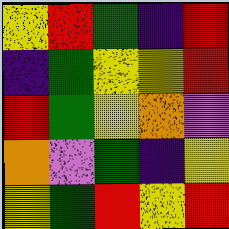[["yellow", "red", "green", "indigo", "red"], ["indigo", "green", "yellow", "yellow", "red"], ["red", "green", "yellow", "orange", "violet"], ["orange", "violet", "green", "indigo", "yellow"], ["yellow", "green", "red", "yellow", "red"]]